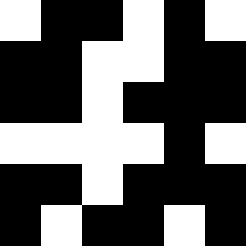[["white", "black", "black", "white", "black", "white"], ["black", "black", "white", "white", "black", "black"], ["black", "black", "white", "black", "black", "black"], ["white", "white", "white", "white", "black", "white"], ["black", "black", "white", "black", "black", "black"], ["black", "white", "black", "black", "white", "black"]]